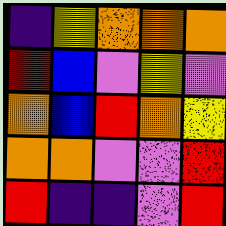[["indigo", "yellow", "orange", "orange", "orange"], ["red", "blue", "violet", "yellow", "violet"], ["orange", "blue", "red", "orange", "yellow"], ["orange", "orange", "violet", "violet", "red"], ["red", "indigo", "indigo", "violet", "red"]]